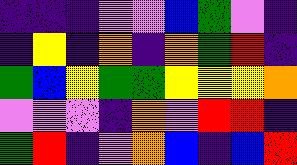[["indigo", "indigo", "indigo", "violet", "violet", "blue", "green", "violet", "indigo"], ["indigo", "yellow", "indigo", "orange", "indigo", "orange", "green", "red", "indigo"], ["green", "blue", "yellow", "green", "green", "yellow", "yellow", "yellow", "orange"], ["violet", "violet", "violet", "indigo", "orange", "violet", "red", "red", "indigo"], ["green", "red", "indigo", "violet", "orange", "blue", "indigo", "blue", "red"]]